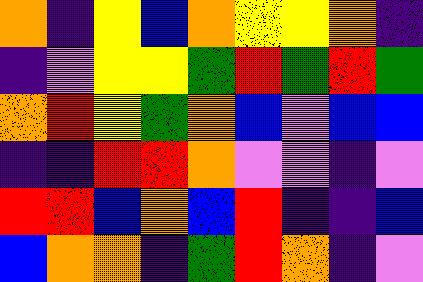[["orange", "indigo", "yellow", "blue", "orange", "yellow", "yellow", "orange", "indigo"], ["indigo", "violet", "yellow", "yellow", "green", "red", "green", "red", "green"], ["orange", "red", "yellow", "green", "orange", "blue", "violet", "blue", "blue"], ["indigo", "indigo", "red", "red", "orange", "violet", "violet", "indigo", "violet"], ["red", "red", "blue", "orange", "blue", "red", "indigo", "indigo", "blue"], ["blue", "orange", "orange", "indigo", "green", "red", "orange", "indigo", "violet"]]